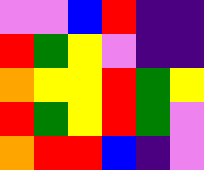[["violet", "violet", "blue", "red", "indigo", "indigo"], ["red", "green", "yellow", "violet", "indigo", "indigo"], ["orange", "yellow", "yellow", "red", "green", "yellow"], ["red", "green", "yellow", "red", "green", "violet"], ["orange", "red", "red", "blue", "indigo", "violet"]]